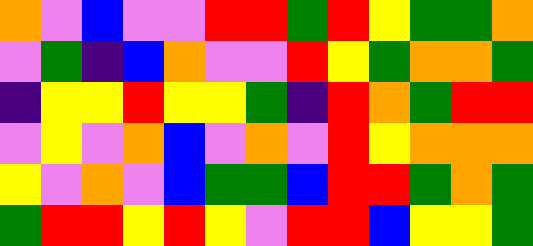[["orange", "violet", "blue", "violet", "violet", "red", "red", "green", "red", "yellow", "green", "green", "orange"], ["violet", "green", "indigo", "blue", "orange", "violet", "violet", "red", "yellow", "green", "orange", "orange", "green"], ["indigo", "yellow", "yellow", "red", "yellow", "yellow", "green", "indigo", "red", "orange", "green", "red", "red"], ["violet", "yellow", "violet", "orange", "blue", "violet", "orange", "violet", "red", "yellow", "orange", "orange", "orange"], ["yellow", "violet", "orange", "violet", "blue", "green", "green", "blue", "red", "red", "green", "orange", "green"], ["green", "red", "red", "yellow", "red", "yellow", "violet", "red", "red", "blue", "yellow", "yellow", "green"]]